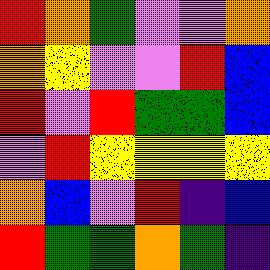[["red", "orange", "green", "violet", "violet", "orange"], ["orange", "yellow", "violet", "violet", "red", "blue"], ["red", "violet", "red", "green", "green", "blue"], ["violet", "red", "yellow", "yellow", "yellow", "yellow"], ["orange", "blue", "violet", "red", "indigo", "blue"], ["red", "green", "green", "orange", "green", "indigo"]]